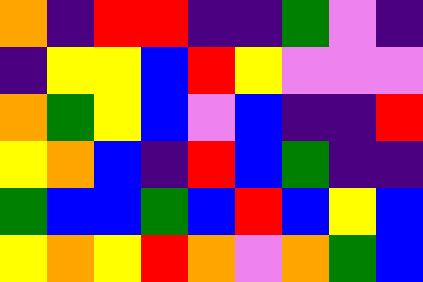[["orange", "indigo", "red", "red", "indigo", "indigo", "green", "violet", "indigo"], ["indigo", "yellow", "yellow", "blue", "red", "yellow", "violet", "violet", "violet"], ["orange", "green", "yellow", "blue", "violet", "blue", "indigo", "indigo", "red"], ["yellow", "orange", "blue", "indigo", "red", "blue", "green", "indigo", "indigo"], ["green", "blue", "blue", "green", "blue", "red", "blue", "yellow", "blue"], ["yellow", "orange", "yellow", "red", "orange", "violet", "orange", "green", "blue"]]